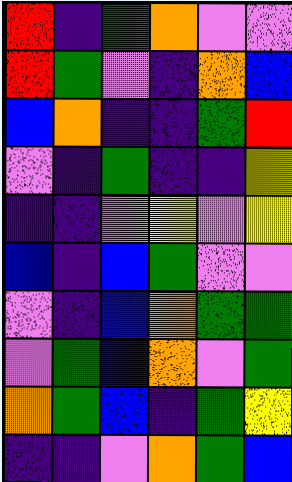[["red", "indigo", "green", "orange", "violet", "violet"], ["red", "green", "violet", "indigo", "orange", "blue"], ["blue", "orange", "indigo", "indigo", "green", "red"], ["violet", "indigo", "green", "indigo", "indigo", "yellow"], ["indigo", "indigo", "violet", "yellow", "violet", "yellow"], ["blue", "indigo", "blue", "green", "violet", "violet"], ["violet", "indigo", "blue", "orange", "green", "green"], ["violet", "green", "blue", "orange", "violet", "green"], ["orange", "green", "blue", "indigo", "green", "yellow"], ["indigo", "indigo", "violet", "orange", "green", "blue"]]